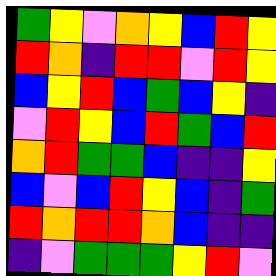[["green", "yellow", "violet", "orange", "yellow", "blue", "red", "yellow"], ["red", "orange", "indigo", "red", "red", "violet", "red", "yellow"], ["blue", "yellow", "red", "blue", "green", "blue", "yellow", "indigo"], ["violet", "red", "yellow", "blue", "red", "green", "blue", "red"], ["orange", "red", "green", "green", "blue", "indigo", "indigo", "yellow"], ["blue", "violet", "blue", "red", "yellow", "blue", "indigo", "green"], ["red", "orange", "red", "red", "orange", "blue", "indigo", "indigo"], ["indigo", "violet", "green", "green", "green", "yellow", "red", "violet"]]